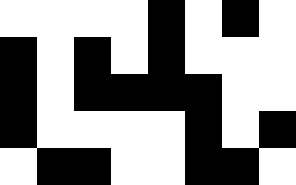[["white", "white", "white", "white", "black", "white", "black", "white"], ["black", "white", "black", "white", "black", "white", "white", "white"], ["black", "white", "black", "black", "black", "black", "white", "white"], ["black", "white", "white", "white", "white", "black", "white", "black"], ["white", "black", "black", "white", "white", "black", "black", "white"]]